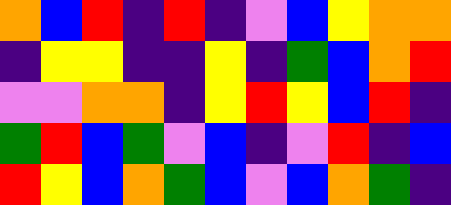[["orange", "blue", "red", "indigo", "red", "indigo", "violet", "blue", "yellow", "orange", "orange"], ["indigo", "yellow", "yellow", "indigo", "indigo", "yellow", "indigo", "green", "blue", "orange", "red"], ["violet", "violet", "orange", "orange", "indigo", "yellow", "red", "yellow", "blue", "red", "indigo"], ["green", "red", "blue", "green", "violet", "blue", "indigo", "violet", "red", "indigo", "blue"], ["red", "yellow", "blue", "orange", "green", "blue", "violet", "blue", "orange", "green", "indigo"]]